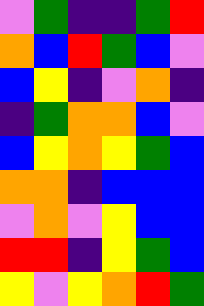[["violet", "green", "indigo", "indigo", "green", "red"], ["orange", "blue", "red", "green", "blue", "violet"], ["blue", "yellow", "indigo", "violet", "orange", "indigo"], ["indigo", "green", "orange", "orange", "blue", "violet"], ["blue", "yellow", "orange", "yellow", "green", "blue"], ["orange", "orange", "indigo", "blue", "blue", "blue"], ["violet", "orange", "violet", "yellow", "blue", "blue"], ["red", "red", "indigo", "yellow", "green", "blue"], ["yellow", "violet", "yellow", "orange", "red", "green"]]